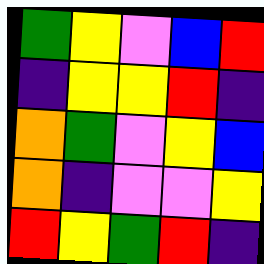[["green", "yellow", "violet", "blue", "red"], ["indigo", "yellow", "yellow", "red", "indigo"], ["orange", "green", "violet", "yellow", "blue"], ["orange", "indigo", "violet", "violet", "yellow"], ["red", "yellow", "green", "red", "indigo"]]